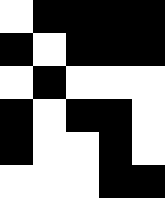[["white", "black", "black", "black", "black"], ["black", "white", "black", "black", "black"], ["white", "black", "white", "white", "white"], ["black", "white", "black", "black", "white"], ["black", "white", "white", "black", "white"], ["white", "white", "white", "black", "black"]]